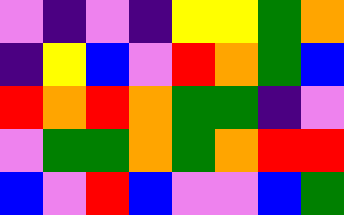[["violet", "indigo", "violet", "indigo", "yellow", "yellow", "green", "orange"], ["indigo", "yellow", "blue", "violet", "red", "orange", "green", "blue"], ["red", "orange", "red", "orange", "green", "green", "indigo", "violet"], ["violet", "green", "green", "orange", "green", "orange", "red", "red"], ["blue", "violet", "red", "blue", "violet", "violet", "blue", "green"]]